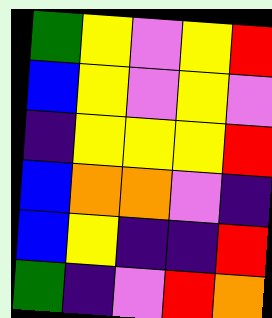[["green", "yellow", "violet", "yellow", "red"], ["blue", "yellow", "violet", "yellow", "violet"], ["indigo", "yellow", "yellow", "yellow", "red"], ["blue", "orange", "orange", "violet", "indigo"], ["blue", "yellow", "indigo", "indigo", "red"], ["green", "indigo", "violet", "red", "orange"]]